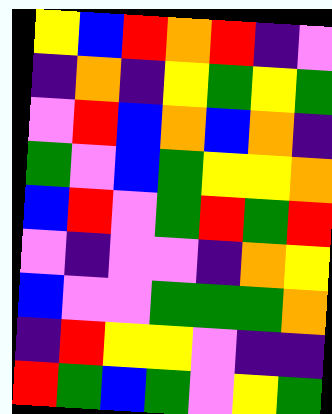[["yellow", "blue", "red", "orange", "red", "indigo", "violet"], ["indigo", "orange", "indigo", "yellow", "green", "yellow", "green"], ["violet", "red", "blue", "orange", "blue", "orange", "indigo"], ["green", "violet", "blue", "green", "yellow", "yellow", "orange"], ["blue", "red", "violet", "green", "red", "green", "red"], ["violet", "indigo", "violet", "violet", "indigo", "orange", "yellow"], ["blue", "violet", "violet", "green", "green", "green", "orange"], ["indigo", "red", "yellow", "yellow", "violet", "indigo", "indigo"], ["red", "green", "blue", "green", "violet", "yellow", "green"]]